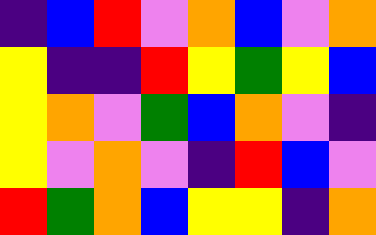[["indigo", "blue", "red", "violet", "orange", "blue", "violet", "orange"], ["yellow", "indigo", "indigo", "red", "yellow", "green", "yellow", "blue"], ["yellow", "orange", "violet", "green", "blue", "orange", "violet", "indigo"], ["yellow", "violet", "orange", "violet", "indigo", "red", "blue", "violet"], ["red", "green", "orange", "blue", "yellow", "yellow", "indigo", "orange"]]